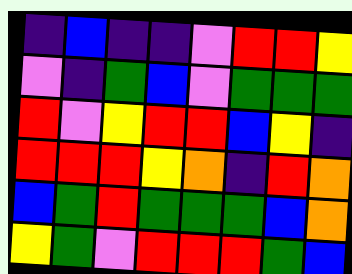[["indigo", "blue", "indigo", "indigo", "violet", "red", "red", "yellow"], ["violet", "indigo", "green", "blue", "violet", "green", "green", "green"], ["red", "violet", "yellow", "red", "red", "blue", "yellow", "indigo"], ["red", "red", "red", "yellow", "orange", "indigo", "red", "orange"], ["blue", "green", "red", "green", "green", "green", "blue", "orange"], ["yellow", "green", "violet", "red", "red", "red", "green", "blue"]]